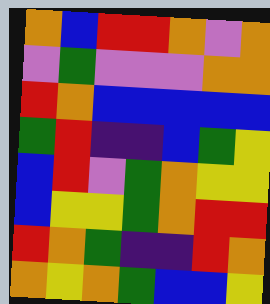[["orange", "blue", "red", "red", "orange", "violet", "orange"], ["violet", "green", "violet", "violet", "violet", "orange", "orange"], ["red", "orange", "blue", "blue", "blue", "blue", "blue"], ["green", "red", "indigo", "indigo", "blue", "green", "yellow"], ["blue", "red", "violet", "green", "orange", "yellow", "yellow"], ["blue", "yellow", "yellow", "green", "orange", "red", "red"], ["red", "orange", "green", "indigo", "indigo", "red", "orange"], ["orange", "yellow", "orange", "green", "blue", "blue", "yellow"]]